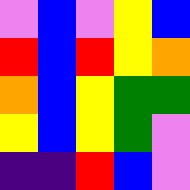[["violet", "blue", "violet", "yellow", "blue"], ["red", "blue", "red", "yellow", "orange"], ["orange", "blue", "yellow", "green", "green"], ["yellow", "blue", "yellow", "green", "violet"], ["indigo", "indigo", "red", "blue", "violet"]]